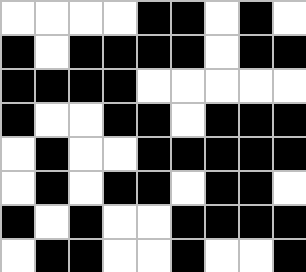[["white", "white", "white", "white", "black", "black", "white", "black", "white"], ["black", "white", "black", "black", "black", "black", "white", "black", "black"], ["black", "black", "black", "black", "white", "white", "white", "white", "white"], ["black", "white", "white", "black", "black", "white", "black", "black", "black"], ["white", "black", "white", "white", "black", "black", "black", "black", "black"], ["white", "black", "white", "black", "black", "white", "black", "black", "white"], ["black", "white", "black", "white", "white", "black", "black", "black", "black"], ["white", "black", "black", "white", "white", "black", "white", "white", "black"]]